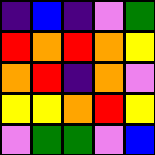[["indigo", "blue", "indigo", "violet", "green"], ["red", "orange", "red", "orange", "yellow"], ["orange", "red", "indigo", "orange", "violet"], ["yellow", "yellow", "orange", "red", "yellow"], ["violet", "green", "green", "violet", "blue"]]